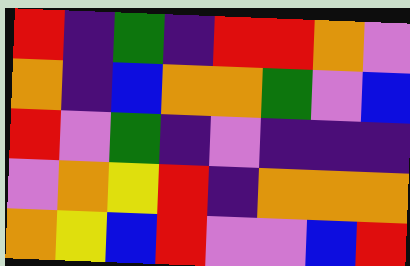[["red", "indigo", "green", "indigo", "red", "red", "orange", "violet"], ["orange", "indigo", "blue", "orange", "orange", "green", "violet", "blue"], ["red", "violet", "green", "indigo", "violet", "indigo", "indigo", "indigo"], ["violet", "orange", "yellow", "red", "indigo", "orange", "orange", "orange"], ["orange", "yellow", "blue", "red", "violet", "violet", "blue", "red"]]